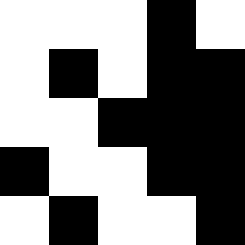[["white", "white", "white", "black", "white"], ["white", "black", "white", "black", "black"], ["white", "white", "black", "black", "black"], ["black", "white", "white", "black", "black"], ["white", "black", "white", "white", "black"]]